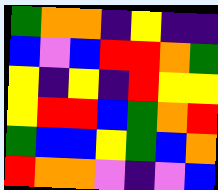[["green", "orange", "orange", "indigo", "yellow", "indigo", "indigo"], ["blue", "violet", "blue", "red", "red", "orange", "green"], ["yellow", "indigo", "yellow", "indigo", "red", "yellow", "yellow"], ["yellow", "red", "red", "blue", "green", "orange", "red"], ["green", "blue", "blue", "yellow", "green", "blue", "orange"], ["red", "orange", "orange", "violet", "indigo", "violet", "blue"]]